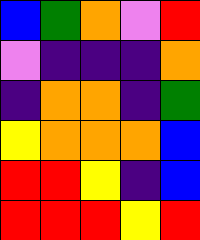[["blue", "green", "orange", "violet", "red"], ["violet", "indigo", "indigo", "indigo", "orange"], ["indigo", "orange", "orange", "indigo", "green"], ["yellow", "orange", "orange", "orange", "blue"], ["red", "red", "yellow", "indigo", "blue"], ["red", "red", "red", "yellow", "red"]]